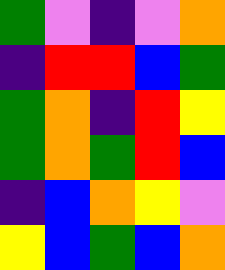[["green", "violet", "indigo", "violet", "orange"], ["indigo", "red", "red", "blue", "green"], ["green", "orange", "indigo", "red", "yellow"], ["green", "orange", "green", "red", "blue"], ["indigo", "blue", "orange", "yellow", "violet"], ["yellow", "blue", "green", "blue", "orange"]]